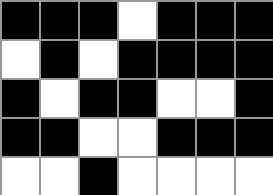[["black", "black", "black", "white", "black", "black", "black"], ["white", "black", "white", "black", "black", "black", "black"], ["black", "white", "black", "black", "white", "white", "black"], ["black", "black", "white", "white", "black", "black", "black"], ["white", "white", "black", "white", "white", "white", "white"]]